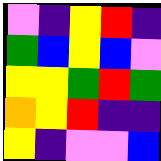[["violet", "indigo", "yellow", "red", "indigo"], ["green", "blue", "yellow", "blue", "violet"], ["yellow", "yellow", "green", "red", "green"], ["orange", "yellow", "red", "indigo", "indigo"], ["yellow", "indigo", "violet", "violet", "blue"]]